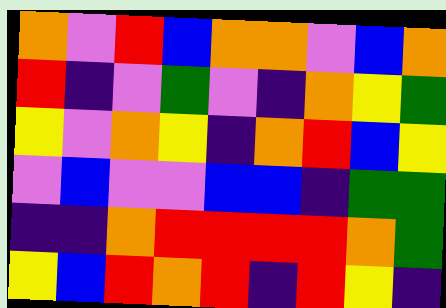[["orange", "violet", "red", "blue", "orange", "orange", "violet", "blue", "orange"], ["red", "indigo", "violet", "green", "violet", "indigo", "orange", "yellow", "green"], ["yellow", "violet", "orange", "yellow", "indigo", "orange", "red", "blue", "yellow"], ["violet", "blue", "violet", "violet", "blue", "blue", "indigo", "green", "green"], ["indigo", "indigo", "orange", "red", "red", "red", "red", "orange", "green"], ["yellow", "blue", "red", "orange", "red", "indigo", "red", "yellow", "indigo"]]